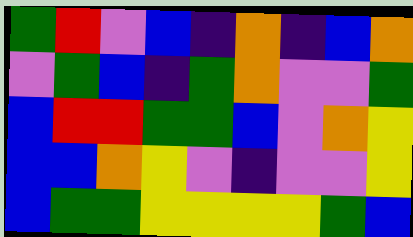[["green", "red", "violet", "blue", "indigo", "orange", "indigo", "blue", "orange"], ["violet", "green", "blue", "indigo", "green", "orange", "violet", "violet", "green"], ["blue", "red", "red", "green", "green", "blue", "violet", "orange", "yellow"], ["blue", "blue", "orange", "yellow", "violet", "indigo", "violet", "violet", "yellow"], ["blue", "green", "green", "yellow", "yellow", "yellow", "yellow", "green", "blue"]]